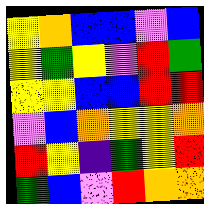[["yellow", "orange", "blue", "blue", "violet", "blue"], ["yellow", "green", "yellow", "violet", "red", "green"], ["yellow", "yellow", "blue", "blue", "red", "red"], ["violet", "blue", "orange", "yellow", "yellow", "orange"], ["red", "yellow", "indigo", "green", "yellow", "red"], ["green", "blue", "violet", "red", "orange", "orange"]]